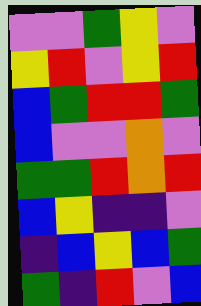[["violet", "violet", "green", "yellow", "violet"], ["yellow", "red", "violet", "yellow", "red"], ["blue", "green", "red", "red", "green"], ["blue", "violet", "violet", "orange", "violet"], ["green", "green", "red", "orange", "red"], ["blue", "yellow", "indigo", "indigo", "violet"], ["indigo", "blue", "yellow", "blue", "green"], ["green", "indigo", "red", "violet", "blue"]]